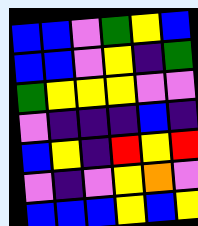[["blue", "blue", "violet", "green", "yellow", "blue"], ["blue", "blue", "violet", "yellow", "indigo", "green"], ["green", "yellow", "yellow", "yellow", "violet", "violet"], ["violet", "indigo", "indigo", "indigo", "blue", "indigo"], ["blue", "yellow", "indigo", "red", "yellow", "red"], ["violet", "indigo", "violet", "yellow", "orange", "violet"], ["blue", "blue", "blue", "yellow", "blue", "yellow"]]